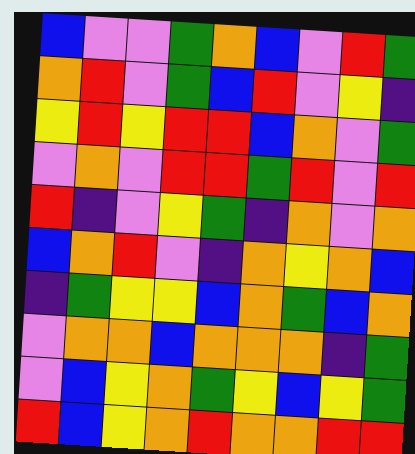[["blue", "violet", "violet", "green", "orange", "blue", "violet", "red", "green"], ["orange", "red", "violet", "green", "blue", "red", "violet", "yellow", "indigo"], ["yellow", "red", "yellow", "red", "red", "blue", "orange", "violet", "green"], ["violet", "orange", "violet", "red", "red", "green", "red", "violet", "red"], ["red", "indigo", "violet", "yellow", "green", "indigo", "orange", "violet", "orange"], ["blue", "orange", "red", "violet", "indigo", "orange", "yellow", "orange", "blue"], ["indigo", "green", "yellow", "yellow", "blue", "orange", "green", "blue", "orange"], ["violet", "orange", "orange", "blue", "orange", "orange", "orange", "indigo", "green"], ["violet", "blue", "yellow", "orange", "green", "yellow", "blue", "yellow", "green"], ["red", "blue", "yellow", "orange", "red", "orange", "orange", "red", "red"]]